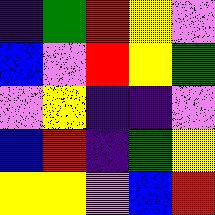[["indigo", "green", "red", "yellow", "violet"], ["blue", "violet", "red", "yellow", "green"], ["violet", "yellow", "indigo", "indigo", "violet"], ["blue", "red", "indigo", "green", "yellow"], ["yellow", "yellow", "violet", "blue", "red"]]